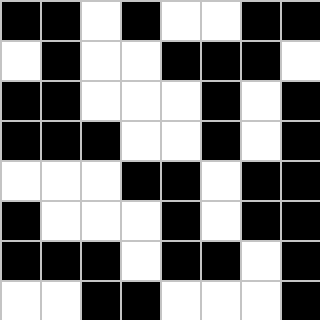[["black", "black", "white", "black", "white", "white", "black", "black"], ["white", "black", "white", "white", "black", "black", "black", "white"], ["black", "black", "white", "white", "white", "black", "white", "black"], ["black", "black", "black", "white", "white", "black", "white", "black"], ["white", "white", "white", "black", "black", "white", "black", "black"], ["black", "white", "white", "white", "black", "white", "black", "black"], ["black", "black", "black", "white", "black", "black", "white", "black"], ["white", "white", "black", "black", "white", "white", "white", "black"]]